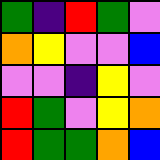[["green", "indigo", "red", "green", "violet"], ["orange", "yellow", "violet", "violet", "blue"], ["violet", "violet", "indigo", "yellow", "violet"], ["red", "green", "violet", "yellow", "orange"], ["red", "green", "green", "orange", "blue"]]